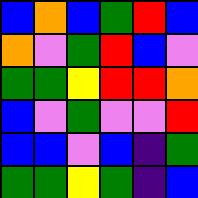[["blue", "orange", "blue", "green", "red", "blue"], ["orange", "violet", "green", "red", "blue", "violet"], ["green", "green", "yellow", "red", "red", "orange"], ["blue", "violet", "green", "violet", "violet", "red"], ["blue", "blue", "violet", "blue", "indigo", "green"], ["green", "green", "yellow", "green", "indigo", "blue"]]